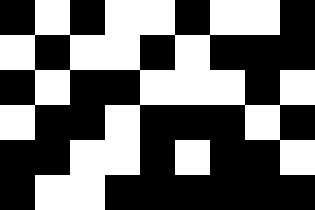[["black", "white", "black", "white", "white", "black", "white", "white", "black"], ["white", "black", "white", "white", "black", "white", "black", "black", "black"], ["black", "white", "black", "black", "white", "white", "white", "black", "white"], ["white", "black", "black", "white", "black", "black", "black", "white", "black"], ["black", "black", "white", "white", "black", "white", "black", "black", "white"], ["black", "white", "white", "black", "black", "black", "black", "black", "black"]]